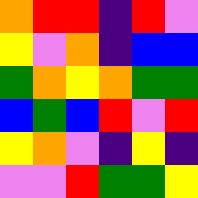[["orange", "red", "red", "indigo", "red", "violet"], ["yellow", "violet", "orange", "indigo", "blue", "blue"], ["green", "orange", "yellow", "orange", "green", "green"], ["blue", "green", "blue", "red", "violet", "red"], ["yellow", "orange", "violet", "indigo", "yellow", "indigo"], ["violet", "violet", "red", "green", "green", "yellow"]]